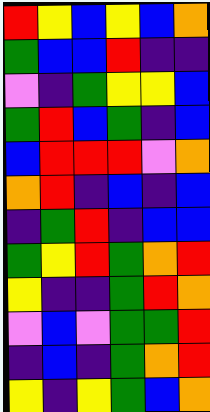[["red", "yellow", "blue", "yellow", "blue", "orange"], ["green", "blue", "blue", "red", "indigo", "indigo"], ["violet", "indigo", "green", "yellow", "yellow", "blue"], ["green", "red", "blue", "green", "indigo", "blue"], ["blue", "red", "red", "red", "violet", "orange"], ["orange", "red", "indigo", "blue", "indigo", "blue"], ["indigo", "green", "red", "indigo", "blue", "blue"], ["green", "yellow", "red", "green", "orange", "red"], ["yellow", "indigo", "indigo", "green", "red", "orange"], ["violet", "blue", "violet", "green", "green", "red"], ["indigo", "blue", "indigo", "green", "orange", "red"], ["yellow", "indigo", "yellow", "green", "blue", "orange"]]